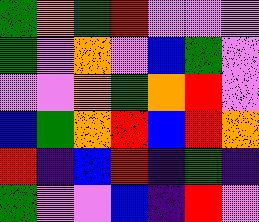[["green", "orange", "green", "red", "violet", "violet", "violet"], ["green", "violet", "orange", "violet", "blue", "green", "violet"], ["violet", "violet", "orange", "green", "orange", "red", "violet"], ["blue", "green", "orange", "red", "blue", "red", "orange"], ["red", "indigo", "blue", "red", "indigo", "green", "indigo"], ["green", "violet", "violet", "blue", "indigo", "red", "violet"]]